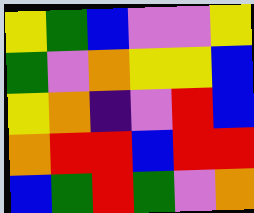[["yellow", "green", "blue", "violet", "violet", "yellow"], ["green", "violet", "orange", "yellow", "yellow", "blue"], ["yellow", "orange", "indigo", "violet", "red", "blue"], ["orange", "red", "red", "blue", "red", "red"], ["blue", "green", "red", "green", "violet", "orange"]]